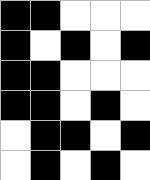[["black", "black", "white", "white", "white"], ["black", "white", "black", "white", "black"], ["black", "black", "white", "white", "white"], ["black", "black", "white", "black", "white"], ["white", "black", "black", "white", "black"], ["white", "black", "white", "black", "white"]]